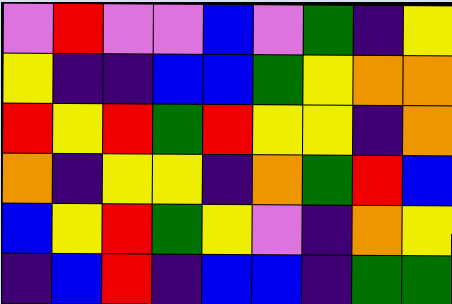[["violet", "red", "violet", "violet", "blue", "violet", "green", "indigo", "yellow"], ["yellow", "indigo", "indigo", "blue", "blue", "green", "yellow", "orange", "orange"], ["red", "yellow", "red", "green", "red", "yellow", "yellow", "indigo", "orange"], ["orange", "indigo", "yellow", "yellow", "indigo", "orange", "green", "red", "blue"], ["blue", "yellow", "red", "green", "yellow", "violet", "indigo", "orange", "yellow"], ["indigo", "blue", "red", "indigo", "blue", "blue", "indigo", "green", "green"]]